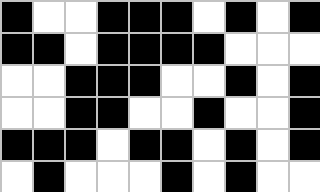[["black", "white", "white", "black", "black", "black", "white", "black", "white", "black"], ["black", "black", "white", "black", "black", "black", "black", "white", "white", "white"], ["white", "white", "black", "black", "black", "white", "white", "black", "white", "black"], ["white", "white", "black", "black", "white", "white", "black", "white", "white", "black"], ["black", "black", "black", "white", "black", "black", "white", "black", "white", "black"], ["white", "black", "white", "white", "white", "black", "white", "black", "white", "white"]]